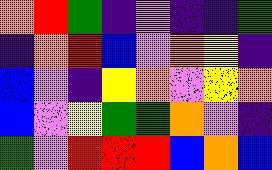[["orange", "red", "green", "indigo", "violet", "indigo", "indigo", "green"], ["indigo", "orange", "red", "blue", "violet", "orange", "yellow", "indigo"], ["blue", "violet", "indigo", "yellow", "orange", "violet", "yellow", "orange"], ["blue", "violet", "yellow", "green", "green", "orange", "violet", "indigo"], ["green", "violet", "red", "red", "red", "blue", "orange", "blue"]]